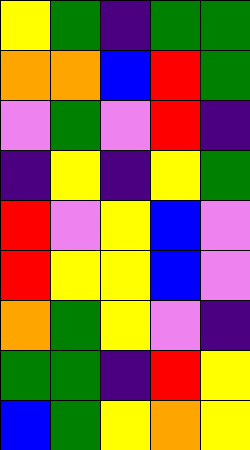[["yellow", "green", "indigo", "green", "green"], ["orange", "orange", "blue", "red", "green"], ["violet", "green", "violet", "red", "indigo"], ["indigo", "yellow", "indigo", "yellow", "green"], ["red", "violet", "yellow", "blue", "violet"], ["red", "yellow", "yellow", "blue", "violet"], ["orange", "green", "yellow", "violet", "indigo"], ["green", "green", "indigo", "red", "yellow"], ["blue", "green", "yellow", "orange", "yellow"]]